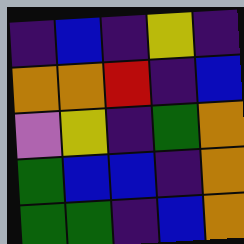[["indigo", "blue", "indigo", "yellow", "indigo"], ["orange", "orange", "red", "indigo", "blue"], ["violet", "yellow", "indigo", "green", "orange"], ["green", "blue", "blue", "indigo", "orange"], ["green", "green", "indigo", "blue", "orange"]]